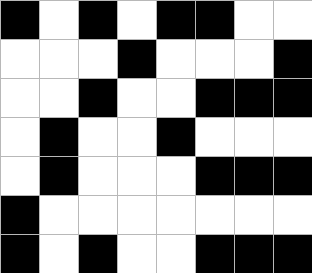[["black", "white", "black", "white", "black", "black", "white", "white"], ["white", "white", "white", "black", "white", "white", "white", "black"], ["white", "white", "black", "white", "white", "black", "black", "black"], ["white", "black", "white", "white", "black", "white", "white", "white"], ["white", "black", "white", "white", "white", "black", "black", "black"], ["black", "white", "white", "white", "white", "white", "white", "white"], ["black", "white", "black", "white", "white", "black", "black", "black"]]